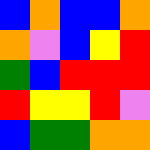[["blue", "orange", "blue", "blue", "orange"], ["orange", "violet", "blue", "yellow", "red"], ["green", "blue", "red", "red", "red"], ["red", "yellow", "yellow", "red", "violet"], ["blue", "green", "green", "orange", "orange"]]